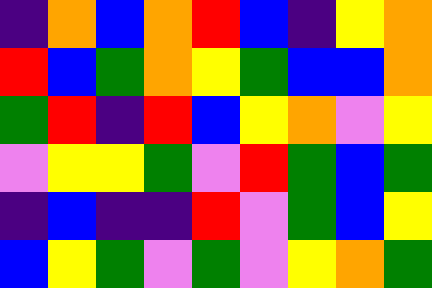[["indigo", "orange", "blue", "orange", "red", "blue", "indigo", "yellow", "orange"], ["red", "blue", "green", "orange", "yellow", "green", "blue", "blue", "orange"], ["green", "red", "indigo", "red", "blue", "yellow", "orange", "violet", "yellow"], ["violet", "yellow", "yellow", "green", "violet", "red", "green", "blue", "green"], ["indigo", "blue", "indigo", "indigo", "red", "violet", "green", "blue", "yellow"], ["blue", "yellow", "green", "violet", "green", "violet", "yellow", "orange", "green"]]